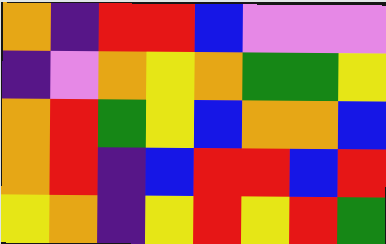[["orange", "indigo", "red", "red", "blue", "violet", "violet", "violet"], ["indigo", "violet", "orange", "yellow", "orange", "green", "green", "yellow"], ["orange", "red", "green", "yellow", "blue", "orange", "orange", "blue"], ["orange", "red", "indigo", "blue", "red", "red", "blue", "red"], ["yellow", "orange", "indigo", "yellow", "red", "yellow", "red", "green"]]